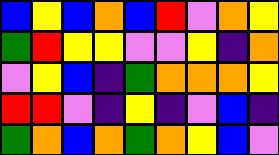[["blue", "yellow", "blue", "orange", "blue", "red", "violet", "orange", "yellow"], ["green", "red", "yellow", "yellow", "violet", "violet", "yellow", "indigo", "orange"], ["violet", "yellow", "blue", "indigo", "green", "orange", "orange", "orange", "yellow"], ["red", "red", "violet", "indigo", "yellow", "indigo", "violet", "blue", "indigo"], ["green", "orange", "blue", "orange", "green", "orange", "yellow", "blue", "violet"]]